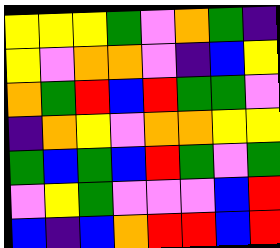[["yellow", "yellow", "yellow", "green", "violet", "orange", "green", "indigo"], ["yellow", "violet", "orange", "orange", "violet", "indigo", "blue", "yellow"], ["orange", "green", "red", "blue", "red", "green", "green", "violet"], ["indigo", "orange", "yellow", "violet", "orange", "orange", "yellow", "yellow"], ["green", "blue", "green", "blue", "red", "green", "violet", "green"], ["violet", "yellow", "green", "violet", "violet", "violet", "blue", "red"], ["blue", "indigo", "blue", "orange", "red", "red", "blue", "red"]]